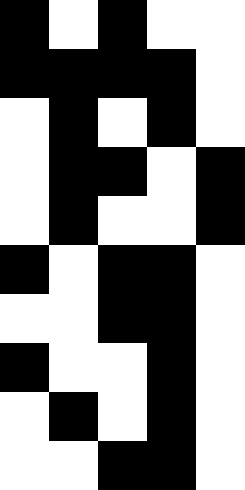[["black", "white", "black", "white", "white"], ["black", "black", "black", "black", "white"], ["white", "black", "white", "black", "white"], ["white", "black", "black", "white", "black"], ["white", "black", "white", "white", "black"], ["black", "white", "black", "black", "white"], ["white", "white", "black", "black", "white"], ["black", "white", "white", "black", "white"], ["white", "black", "white", "black", "white"], ["white", "white", "black", "black", "white"]]